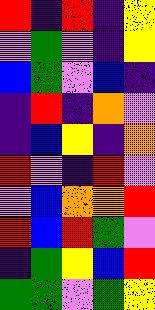[["red", "indigo", "red", "indigo", "yellow"], ["violet", "green", "violet", "indigo", "yellow"], ["blue", "green", "violet", "blue", "indigo"], ["indigo", "red", "indigo", "orange", "violet"], ["indigo", "blue", "yellow", "indigo", "orange"], ["red", "violet", "indigo", "red", "violet"], ["violet", "blue", "orange", "orange", "red"], ["red", "blue", "red", "green", "violet"], ["indigo", "green", "yellow", "blue", "red"], ["green", "green", "violet", "green", "yellow"]]